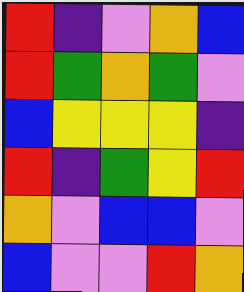[["red", "indigo", "violet", "orange", "blue"], ["red", "green", "orange", "green", "violet"], ["blue", "yellow", "yellow", "yellow", "indigo"], ["red", "indigo", "green", "yellow", "red"], ["orange", "violet", "blue", "blue", "violet"], ["blue", "violet", "violet", "red", "orange"]]